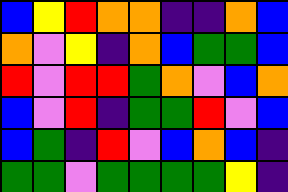[["blue", "yellow", "red", "orange", "orange", "indigo", "indigo", "orange", "blue"], ["orange", "violet", "yellow", "indigo", "orange", "blue", "green", "green", "blue"], ["red", "violet", "red", "red", "green", "orange", "violet", "blue", "orange"], ["blue", "violet", "red", "indigo", "green", "green", "red", "violet", "blue"], ["blue", "green", "indigo", "red", "violet", "blue", "orange", "blue", "indigo"], ["green", "green", "violet", "green", "green", "green", "green", "yellow", "indigo"]]